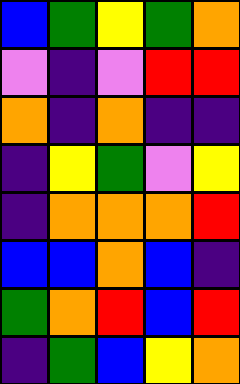[["blue", "green", "yellow", "green", "orange"], ["violet", "indigo", "violet", "red", "red"], ["orange", "indigo", "orange", "indigo", "indigo"], ["indigo", "yellow", "green", "violet", "yellow"], ["indigo", "orange", "orange", "orange", "red"], ["blue", "blue", "orange", "blue", "indigo"], ["green", "orange", "red", "blue", "red"], ["indigo", "green", "blue", "yellow", "orange"]]